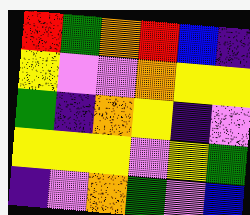[["red", "green", "orange", "red", "blue", "indigo"], ["yellow", "violet", "violet", "orange", "yellow", "yellow"], ["green", "indigo", "orange", "yellow", "indigo", "violet"], ["yellow", "yellow", "yellow", "violet", "yellow", "green"], ["indigo", "violet", "orange", "green", "violet", "blue"]]